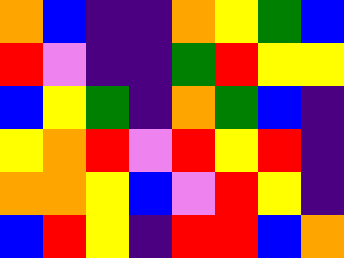[["orange", "blue", "indigo", "indigo", "orange", "yellow", "green", "blue"], ["red", "violet", "indigo", "indigo", "green", "red", "yellow", "yellow"], ["blue", "yellow", "green", "indigo", "orange", "green", "blue", "indigo"], ["yellow", "orange", "red", "violet", "red", "yellow", "red", "indigo"], ["orange", "orange", "yellow", "blue", "violet", "red", "yellow", "indigo"], ["blue", "red", "yellow", "indigo", "red", "red", "blue", "orange"]]